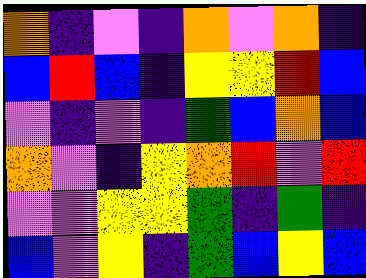[["orange", "indigo", "violet", "indigo", "orange", "violet", "orange", "indigo"], ["blue", "red", "blue", "indigo", "yellow", "yellow", "red", "blue"], ["violet", "indigo", "violet", "indigo", "green", "blue", "orange", "blue"], ["orange", "violet", "indigo", "yellow", "orange", "red", "violet", "red"], ["violet", "violet", "yellow", "yellow", "green", "indigo", "green", "indigo"], ["blue", "violet", "yellow", "indigo", "green", "blue", "yellow", "blue"]]